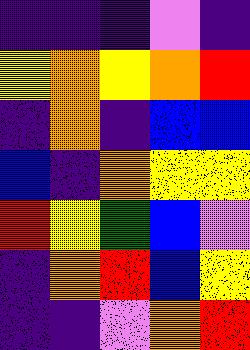[["indigo", "indigo", "indigo", "violet", "indigo"], ["yellow", "orange", "yellow", "orange", "red"], ["indigo", "orange", "indigo", "blue", "blue"], ["blue", "indigo", "orange", "yellow", "yellow"], ["red", "yellow", "green", "blue", "violet"], ["indigo", "orange", "red", "blue", "yellow"], ["indigo", "indigo", "violet", "orange", "red"]]